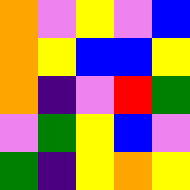[["orange", "violet", "yellow", "violet", "blue"], ["orange", "yellow", "blue", "blue", "yellow"], ["orange", "indigo", "violet", "red", "green"], ["violet", "green", "yellow", "blue", "violet"], ["green", "indigo", "yellow", "orange", "yellow"]]